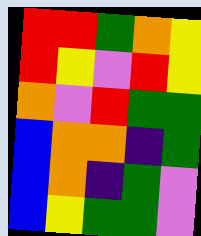[["red", "red", "green", "orange", "yellow"], ["red", "yellow", "violet", "red", "yellow"], ["orange", "violet", "red", "green", "green"], ["blue", "orange", "orange", "indigo", "green"], ["blue", "orange", "indigo", "green", "violet"], ["blue", "yellow", "green", "green", "violet"]]